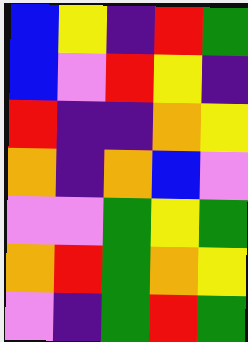[["blue", "yellow", "indigo", "red", "green"], ["blue", "violet", "red", "yellow", "indigo"], ["red", "indigo", "indigo", "orange", "yellow"], ["orange", "indigo", "orange", "blue", "violet"], ["violet", "violet", "green", "yellow", "green"], ["orange", "red", "green", "orange", "yellow"], ["violet", "indigo", "green", "red", "green"]]